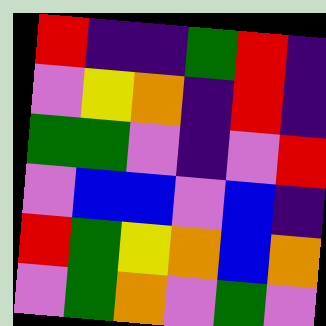[["red", "indigo", "indigo", "green", "red", "indigo"], ["violet", "yellow", "orange", "indigo", "red", "indigo"], ["green", "green", "violet", "indigo", "violet", "red"], ["violet", "blue", "blue", "violet", "blue", "indigo"], ["red", "green", "yellow", "orange", "blue", "orange"], ["violet", "green", "orange", "violet", "green", "violet"]]